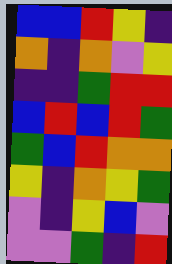[["blue", "blue", "red", "yellow", "indigo"], ["orange", "indigo", "orange", "violet", "yellow"], ["indigo", "indigo", "green", "red", "red"], ["blue", "red", "blue", "red", "green"], ["green", "blue", "red", "orange", "orange"], ["yellow", "indigo", "orange", "yellow", "green"], ["violet", "indigo", "yellow", "blue", "violet"], ["violet", "violet", "green", "indigo", "red"]]